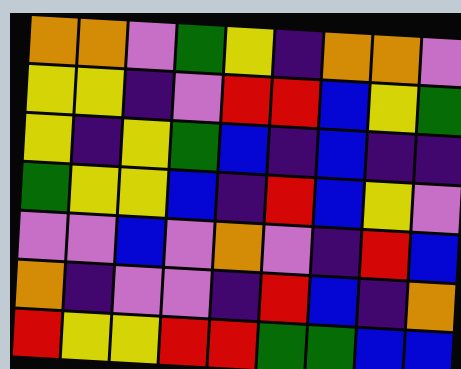[["orange", "orange", "violet", "green", "yellow", "indigo", "orange", "orange", "violet"], ["yellow", "yellow", "indigo", "violet", "red", "red", "blue", "yellow", "green"], ["yellow", "indigo", "yellow", "green", "blue", "indigo", "blue", "indigo", "indigo"], ["green", "yellow", "yellow", "blue", "indigo", "red", "blue", "yellow", "violet"], ["violet", "violet", "blue", "violet", "orange", "violet", "indigo", "red", "blue"], ["orange", "indigo", "violet", "violet", "indigo", "red", "blue", "indigo", "orange"], ["red", "yellow", "yellow", "red", "red", "green", "green", "blue", "blue"]]